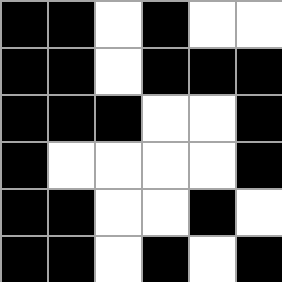[["black", "black", "white", "black", "white", "white"], ["black", "black", "white", "black", "black", "black"], ["black", "black", "black", "white", "white", "black"], ["black", "white", "white", "white", "white", "black"], ["black", "black", "white", "white", "black", "white"], ["black", "black", "white", "black", "white", "black"]]